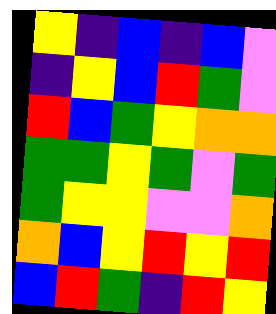[["yellow", "indigo", "blue", "indigo", "blue", "violet"], ["indigo", "yellow", "blue", "red", "green", "violet"], ["red", "blue", "green", "yellow", "orange", "orange"], ["green", "green", "yellow", "green", "violet", "green"], ["green", "yellow", "yellow", "violet", "violet", "orange"], ["orange", "blue", "yellow", "red", "yellow", "red"], ["blue", "red", "green", "indigo", "red", "yellow"]]